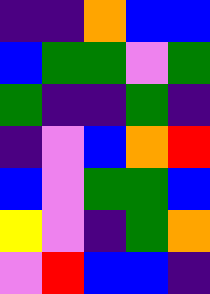[["indigo", "indigo", "orange", "blue", "blue"], ["blue", "green", "green", "violet", "green"], ["green", "indigo", "indigo", "green", "indigo"], ["indigo", "violet", "blue", "orange", "red"], ["blue", "violet", "green", "green", "blue"], ["yellow", "violet", "indigo", "green", "orange"], ["violet", "red", "blue", "blue", "indigo"]]